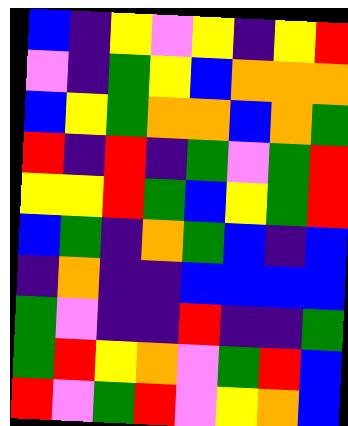[["blue", "indigo", "yellow", "violet", "yellow", "indigo", "yellow", "red"], ["violet", "indigo", "green", "yellow", "blue", "orange", "orange", "orange"], ["blue", "yellow", "green", "orange", "orange", "blue", "orange", "green"], ["red", "indigo", "red", "indigo", "green", "violet", "green", "red"], ["yellow", "yellow", "red", "green", "blue", "yellow", "green", "red"], ["blue", "green", "indigo", "orange", "green", "blue", "indigo", "blue"], ["indigo", "orange", "indigo", "indigo", "blue", "blue", "blue", "blue"], ["green", "violet", "indigo", "indigo", "red", "indigo", "indigo", "green"], ["green", "red", "yellow", "orange", "violet", "green", "red", "blue"], ["red", "violet", "green", "red", "violet", "yellow", "orange", "blue"]]